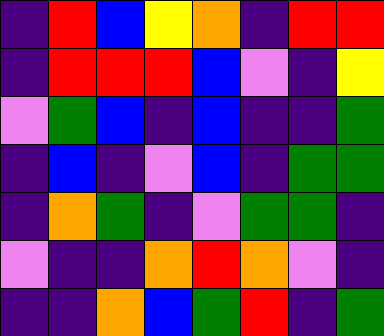[["indigo", "red", "blue", "yellow", "orange", "indigo", "red", "red"], ["indigo", "red", "red", "red", "blue", "violet", "indigo", "yellow"], ["violet", "green", "blue", "indigo", "blue", "indigo", "indigo", "green"], ["indigo", "blue", "indigo", "violet", "blue", "indigo", "green", "green"], ["indigo", "orange", "green", "indigo", "violet", "green", "green", "indigo"], ["violet", "indigo", "indigo", "orange", "red", "orange", "violet", "indigo"], ["indigo", "indigo", "orange", "blue", "green", "red", "indigo", "green"]]